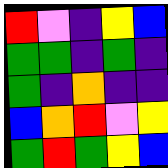[["red", "violet", "indigo", "yellow", "blue"], ["green", "green", "indigo", "green", "indigo"], ["green", "indigo", "orange", "indigo", "indigo"], ["blue", "orange", "red", "violet", "yellow"], ["green", "red", "green", "yellow", "blue"]]